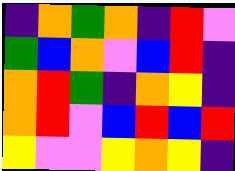[["indigo", "orange", "green", "orange", "indigo", "red", "violet"], ["green", "blue", "orange", "violet", "blue", "red", "indigo"], ["orange", "red", "green", "indigo", "orange", "yellow", "indigo"], ["orange", "red", "violet", "blue", "red", "blue", "red"], ["yellow", "violet", "violet", "yellow", "orange", "yellow", "indigo"]]